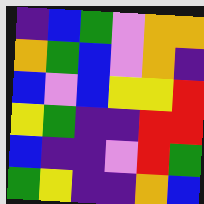[["indigo", "blue", "green", "violet", "orange", "orange"], ["orange", "green", "blue", "violet", "orange", "indigo"], ["blue", "violet", "blue", "yellow", "yellow", "red"], ["yellow", "green", "indigo", "indigo", "red", "red"], ["blue", "indigo", "indigo", "violet", "red", "green"], ["green", "yellow", "indigo", "indigo", "orange", "blue"]]